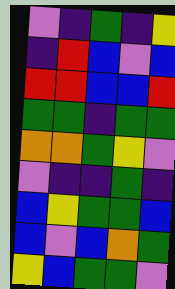[["violet", "indigo", "green", "indigo", "yellow"], ["indigo", "red", "blue", "violet", "blue"], ["red", "red", "blue", "blue", "red"], ["green", "green", "indigo", "green", "green"], ["orange", "orange", "green", "yellow", "violet"], ["violet", "indigo", "indigo", "green", "indigo"], ["blue", "yellow", "green", "green", "blue"], ["blue", "violet", "blue", "orange", "green"], ["yellow", "blue", "green", "green", "violet"]]